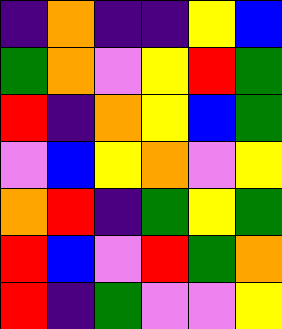[["indigo", "orange", "indigo", "indigo", "yellow", "blue"], ["green", "orange", "violet", "yellow", "red", "green"], ["red", "indigo", "orange", "yellow", "blue", "green"], ["violet", "blue", "yellow", "orange", "violet", "yellow"], ["orange", "red", "indigo", "green", "yellow", "green"], ["red", "blue", "violet", "red", "green", "orange"], ["red", "indigo", "green", "violet", "violet", "yellow"]]